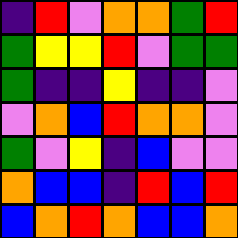[["indigo", "red", "violet", "orange", "orange", "green", "red"], ["green", "yellow", "yellow", "red", "violet", "green", "green"], ["green", "indigo", "indigo", "yellow", "indigo", "indigo", "violet"], ["violet", "orange", "blue", "red", "orange", "orange", "violet"], ["green", "violet", "yellow", "indigo", "blue", "violet", "violet"], ["orange", "blue", "blue", "indigo", "red", "blue", "red"], ["blue", "orange", "red", "orange", "blue", "blue", "orange"]]